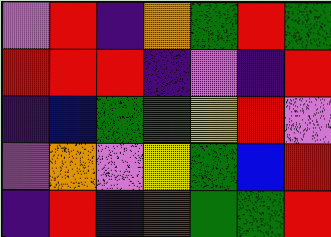[["violet", "red", "indigo", "orange", "green", "red", "green"], ["red", "red", "red", "indigo", "violet", "indigo", "red"], ["indigo", "blue", "green", "green", "yellow", "red", "violet"], ["violet", "orange", "violet", "yellow", "green", "blue", "red"], ["indigo", "red", "indigo", "red", "green", "green", "red"]]